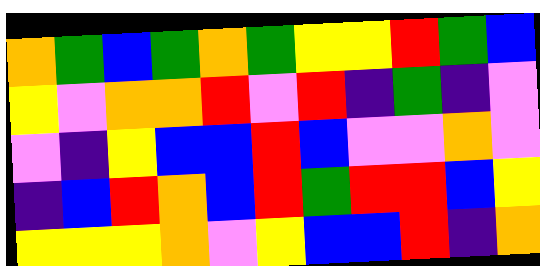[["orange", "green", "blue", "green", "orange", "green", "yellow", "yellow", "red", "green", "blue"], ["yellow", "violet", "orange", "orange", "red", "violet", "red", "indigo", "green", "indigo", "violet"], ["violet", "indigo", "yellow", "blue", "blue", "red", "blue", "violet", "violet", "orange", "violet"], ["indigo", "blue", "red", "orange", "blue", "red", "green", "red", "red", "blue", "yellow"], ["yellow", "yellow", "yellow", "orange", "violet", "yellow", "blue", "blue", "red", "indigo", "orange"]]